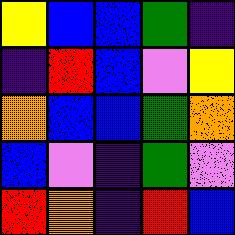[["yellow", "blue", "blue", "green", "indigo"], ["indigo", "red", "blue", "violet", "yellow"], ["orange", "blue", "blue", "green", "orange"], ["blue", "violet", "indigo", "green", "violet"], ["red", "orange", "indigo", "red", "blue"]]